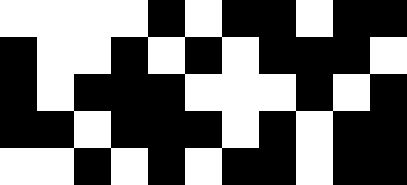[["white", "white", "white", "white", "black", "white", "black", "black", "white", "black", "black"], ["black", "white", "white", "black", "white", "black", "white", "black", "black", "black", "white"], ["black", "white", "black", "black", "black", "white", "white", "white", "black", "white", "black"], ["black", "black", "white", "black", "black", "black", "white", "black", "white", "black", "black"], ["white", "white", "black", "white", "black", "white", "black", "black", "white", "black", "black"]]